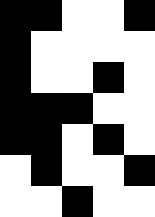[["black", "black", "white", "white", "black"], ["black", "white", "white", "white", "white"], ["black", "white", "white", "black", "white"], ["black", "black", "black", "white", "white"], ["black", "black", "white", "black", "white"], ["white", "black", "white", "white", "black"], ["white", "white", "black", "white", "white"]]